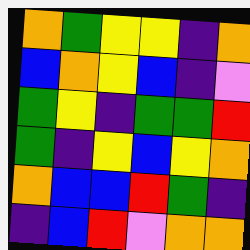[["orange", "green", "yellow", "yellow", "indigo", "orange"], ["blue", "orange", "yellow", "blue", "indigo", "violet"], ["green", "yellow", "indigo", "green", "green", "red"], ["green", "indigo", "yellow", "blue", "yellow", "orange"], ["orange", "blue", "blue", "red", "green", "indigo"], ["indigo", "blue", "red", "violet", "orange", "orange"]]